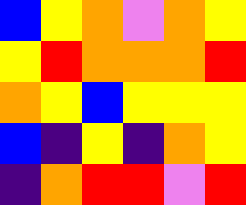[["blue", "yellow", "orange", "violet", "orange", "yellow"], ["yellow", "red", "orange", "orange", "orange", "red"], ["orange", "yellow", "blue", "yellow", "yellow", "yellow"], ["blue", "indigo", "yellow", "indigo", "orange", "yellow"], ["indigo", "orange", "red", "red", "violet", "red"]]